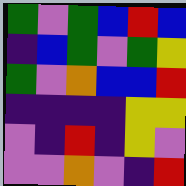[["green", "violet", "green", "blue", "red", "blue"], ["indigo", "blue", "green", "violet", "green", "yellow"], ["green", "violet", "orange", "blue", "blue", "red"], ["indigo", "indigo", "indigo", "indigo", "yellow", "yellow"], ["violet", "indigo", "red", "indigo", "yellow", "violet"], ["violet", "violet", "orange", "violet", "indigo", "red"]]